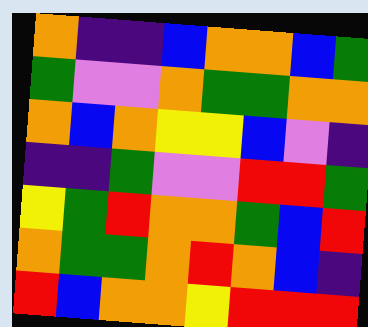[["orange", "indigo", "indigo", "blue", "orange", "orange", "blue", "green"], ["green", "violet", "violet", "orange", "green", "green", "orange", "orange"], ["orange", "blue", "orange", "yellow", "yellow", "blue", "violet", "indigo"], ["indigo", "indigo", "green", "violet", "violet", "red", "red", "green"], ["yellow", "green", "red", "orange", "orange", "green", "blue", "red"], ["orange", "green", "green", "orange", "red", "orange", "blue", "indigo"], ["red", "blue", "orange", "orange", "yellow", "red", "red", "red"]]